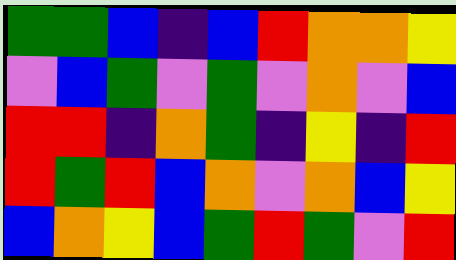[["green", "green", "blue", "indigo", "blue", "red", "orange", "orange", "yellow"], ["violet", "blue", "green", "violet", "green", "violet", "orange", "violet", "blue"], ["red", "red", "indigo", "orange", "green", "indigo", "yellow", "indigo", "red"], ["red", "green", "red", "blue", "orange", "violet", "orange", "blue", "yellow"], ["blue", "orange", "yellow", "blue", "green", "red", "green", "violet", "red"]]